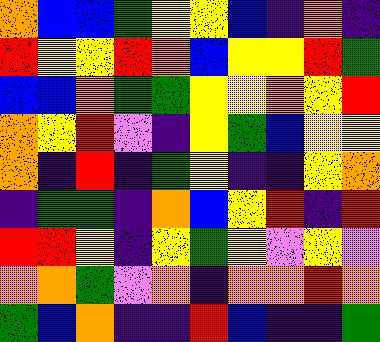[["orange", "blue", "blue", "green", "yellow", "yellow", "blue", "indigo", "orange", "indigo"], ["red", "yellow", "yellow", "red", "orange", "blue", "yellow", "yellow", "red", "green"], ["blue", "blue", "orange", "green", "green", "yellow", "yellow", "orange", "yellow", "red"], ["orange", "yellow", "red", "violet", "indigo", "yellow", "green", "blue", "yellow", "yellow"], ["orange", "indigo", "red", "indigo", "green", "yellow", "indigo", "indigo", "yellow", "orange"], ["indigo", "green", "green", "indigo", "orange", "blue", "yellow", "red", "indigo", "red"], ["red", "red", "yellow", "indigo", "yellow", "green", "yellow", "violet", "yellow", "violet"], ["orange", "orange", "green", "violet", "orange", "indigo", "orange", "orange", "red", "orange"], ["green", "blue", "orange", "indigo", "indigo", "red", "blue", "indigo", "indigo", "green"]]